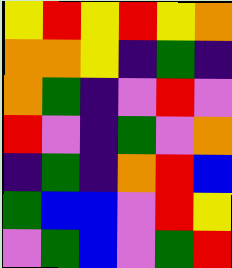[["yellow", "red", "yellow", "red", "yellow", "orange"], ["orange", "orange", "yellow", "indigo", "green", "indigo"], ["orange", "green", "indigo", "violet", "red", "violet"], ["red", "violet", "indigo", "green", "violet", "orange"], ["indigo", "green", "indigo", "orange", "red", "blue"], ["green", "blue", "blue", "violet", "red", "yellow"], ["violet", "green", "blue", "violet", "green", "red"]]